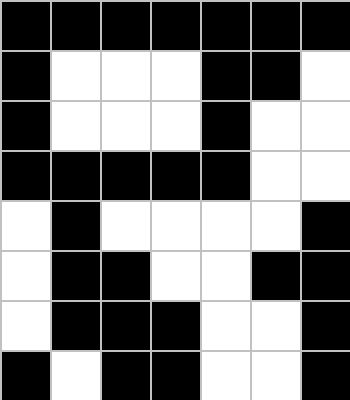[["black", "black", "black", "black", "black", "black", "black"], ["black", "white", "white", "white", "black", "black", "white"], ["black", "white", "white", "white", "black", "white", "white"], ["black", "black", "black", "black", "black", "white", "white"], ["white", "black", "white", "white", "white", "white", "black"], ["white", "black", "black", "white", "white", "black", "black"], ["white", "black", "black", "black", "white", "white", "black"], ["black", "white", "black", "black", "white", "white", "black"]]